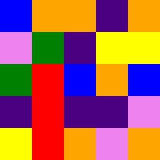[["blue", "orange", "orange", "indigo", "orange"], ["violet", "green", "indigo", "yellow", "yellow"], ["green", "red", "blue", "orange", "blue"], ["indigo", "red", "indigo", "indigo", "violet"], ["yellow", "red", "orange", "violet", "orange"]]